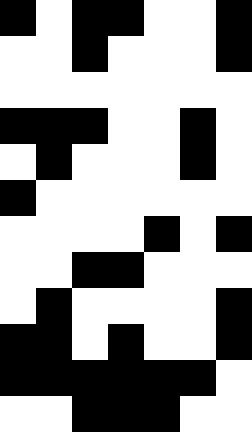[["black", "white", "black", "black", "white", "white", "black"], ["white", "white", "black", "white", "white", "white", "black"], ["white", "white", "white", "white", "white", "white", "white"], ["black", "black", "black", "white", "white", "black", "white"], ["white", "black", "white", "white", "white", "black", "white"], ["black", "white", "white", "white", "white", "white", "white"], ["white", "white", "white", "white", "black", "white", "black"], ["white", "white", "black", "black", "white", "white", "white"], ["white", "black", "white", "white", "white", "white", "black"], ["black", "black", "white", "black", "white", "white", "black"], ["black", "black", "black", "black", "black", "black", "white"], ["white", "white", "black", "black", "black", "white", "white"]]